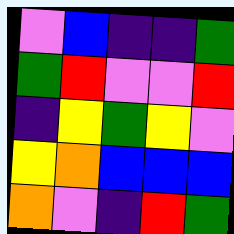[["violet", "blue", "indigo", "indigo", "green"], ["green", "red", "violet", "violet", "red"], ["indigo", "yellow", "green", "yellow", "violet"], ["yellow", "orange", "blue", "blue", "blue"], ["orange", "violet", "indigo", "red", "green"]]